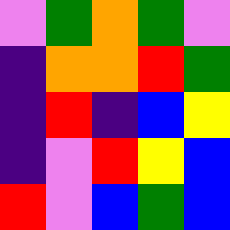[["violet", "green", "orange", "green", "violet"], ["indigo", "orange", "orange", "red", "green"], ["indigo", "red", "indigo", "blue", "yellow"], ["indigo", "violet", "red", "yellow", "blue"], ["red", "violet", "blue", "green", "blue"]]